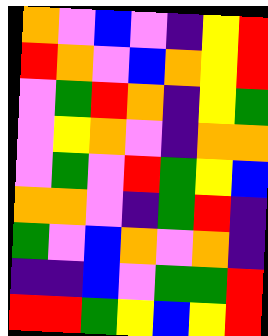[["orange", "violet", "blue", "violet", "indigo", "yellow", "red"], ["red", "orange", "violet", "blue", "orange", "yellow", "red"], ["violet", "green", "red", "orange", "indigo", "yellow", "green"], ["violet", "yellow", "orange", "violet", "indigo", "orange", "orange"], ["violet", "green", "violet", "red", "green", "yellow", "blue"], ["orange", "orange", "violet", "indigo", "green", "red", "indigo"], ["green", "violet", "blue", "orange", "violet", "orange", "indigo"], ["indigo", "indigo", "blue", "violet", "green", "green", "red"], ["red", "red", "green", "yellow", "blue", "yellow", "red"]]